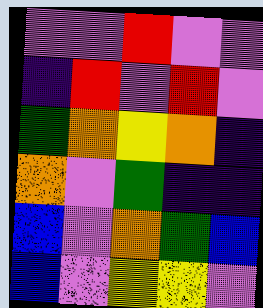[["violet", "violet", "red", "violet", "violet"], ["indigo", "red", "violet", "red", "violet"], ["green", "orange", "yellow", "orange", "indigo"], ["orange", "violet", "green", "indigo", "indigo"], ["blue", "violet", "orange", "green", "blue"], ["blue", "violet", "yellow", "yellow", "violet"]]